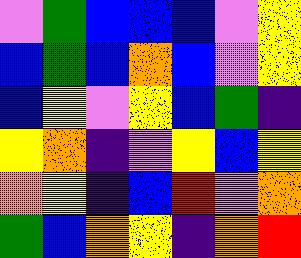[["violet", "green", "blue", "blue", "blue", "violet", "yellow"], ["blue", "green", "blue", "orange", "blue", "violet", "yellow"], ["blue", "yellow", "violet", "yellow", "blue", "green", "indigo"], ["yellow", "orange", "indigo", "violet", "yellow", "blue", "yellow"], ["orange", "yellow", "indigo", "blue", "red", "violet", "orange"], ["green", "blue", "orange", "yellow", "indigo", "orange", "red"]]